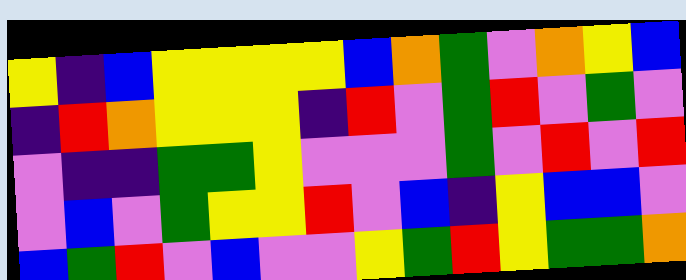[["yellow", "indigo", "blue", "yellow", "yellow", "yellow", "yellow", "blue", "orange", "green", "violet", "orange", "yellow", "blue"], ["indigo", "red", "orange", "yellow", "yellow", "yellow", "indigo", "red", "violet", "green", "red", "violet", "green", "violet"], ["violet", "indigo", "indigo", "green", "green", "yellow", "violet", "violet", "violet", "green", "violet", "red", "violet", "red"], ["violet", "blue", "violet", "green", "yellow", "yellow", "red", "violet", "blue", "indigo", "yellow", "blue", "blue", "violet"], ["blue", "green", "red", "violet", "blue", "violet", "violet", "yellow", "green", "red", "yellow", "green", "green", "orange"]]